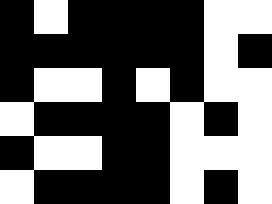[["black", "white", "black", "black", "black", "black", "white", "white"], ["black", "black", "black", "black", "black", "black", "white", "black"], ["black", "white", "white", "black", "white", "black", "white", "white"], ["white", "black", "black", "black", "black", "white", "black", "white"], ["black", "white", "white", "black", "black", "white", "white", "white"], ["white", "black", "black", "black", "black", "white", "black", "white"]]